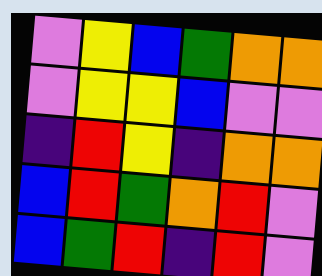[["violet", "yellow", "blue", "green", "orange", "orange"], ["violet", "yellow", "yellow", "blue", "violet", "violet"], ["indigo", "red", "yellow", "indigo", "orange", "orange"], ["blue", "red", "green", "orange", "red", "violet"], ["blue", "green", "red", "indigo", "red", "violet"]]